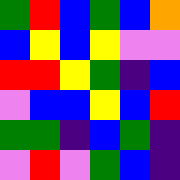[["green", "red", "blue", "green", "blue", "orange"], ["blue", "yellow", "blue", "yellow", "violet", "violet"], ["red", "red", "yellow", "green", "indigo", "blue"], ["violet", "blue", "blue", "yellow", "blue", "red"], ["green", "green", "indigo", "blue", "green", "indigo"], ["violet", "red", "violet", "green", "blue", "indigo"]]